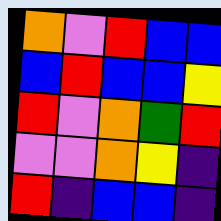[["orange", "violet", "red", "blue", "blue"], ["blue", "red", "blue", "blue", "yellow"], ["red", "violet", "orange", "green", "red"], ["violet", "violet", "orange", "yellow", "indigo"], ["red", "indigo", "blue", "blue", "indigo"]]